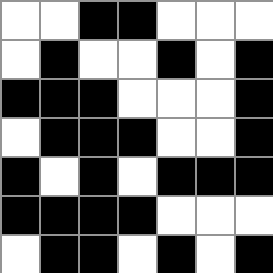[["white", "white", "black", "black", "white", "white", "white"], ["white", "black", "white", "white", "black", "white", "black"], ["black", "black", "black", "white", "white", "white", "black"], ["white", "black", "black", "black", "white", "white", "black"], ["black", "white", "black", "white", "black", "black", "black"], ["black", "black", "black", "black", "white", "white", "white"], ["white", "black", "black", "white", "black", "white", "black"]]